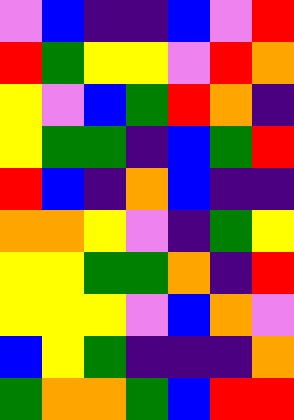[["violet", "blue", "indigo", "indigo", "blue", "violet", "red"], ["red", "green", "yellow", "yellow", "violet", "red", "orange"], ["yellow", "violet", "blue", "green", "red", "orange", "indigo"], ["yellow", "green", "green", "indigo", "blue", "green", "red"], ["red", "blue", "indigo", "orange", "blue", "indigo", "indigo"], ["orange", "orange", "yellow", "violet", "indigo", "green", "yellow"], ["yellow", "yellow", "green", "green", "orange", "indigo", "red"], ["yellow", "yellow", "yellow", "violet", "blue", "orange", "violet"], ["blue", "yellow", "green", "indigo", "indigo", "indigo", "orange"], ["green", "orange", "orange", "green", "blue", "red", "red"]]